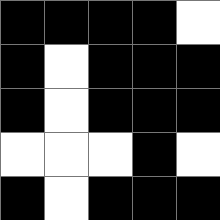[["black", "black", "black", "black", "white"], ["black", "white", "black", "black", "black"], ["black", "white", "black", "black", "black"], ["white", "white", "white", "black", "white"], ["black", "white", "black", "black", "black"]]